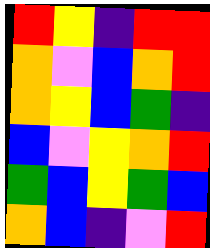[["red", "yellow", "indigo", "red", "red"], ["orange", "violet", "blue", "orange", "red"], ["orange", "yellow", "blue", "green", "indigo"], ["blue", "violet", "yellow", "orange", "red"], ["green", "blue", "yellow", "green", "blue"], ["orange", "blue", "indigo", "violet", "red"]]